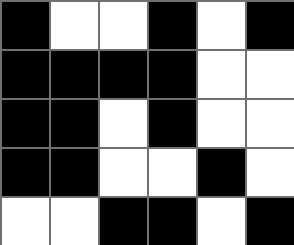[["black", "white", "white", "black", "white", "black"], ["black", "black", "black", "black", "white", "white"], ["black", "black", "white", "black", "white", "white"], ["black", "black", "white", "white", "black", "white"], ["white", "white", "black", "black", "white", "black"]]